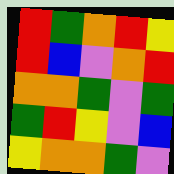[["red", "green", "orange", "red", "yellow"], ["red", "blue", "violet", "orange", "red"], ["orange", "orange", "green", "violet", "green"], ["green", "red", "yellow", "violet", "blue"], ["yellow", "orange", "orange", "green", "violet"]]